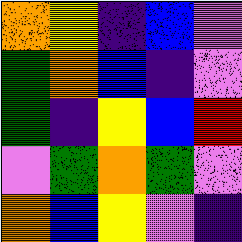[["orange", "yellow", "indigo", "blue", "violet"], ["green", "orange", "blue", "indigo", "violet"], ["green", "indigo", "yellow", "blue", "red"], ["violet", "green", "orange", "green", "violet"], ["orange", "blue", "yellow", "violet", "indigo"]]